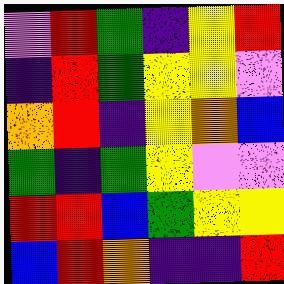[["violet", "red", "green", "indigo", "yellow", "red"], ["indigo", "red", "green", "yellow", "yellow", "violet"], ["orange", "red", "indigo", "yellow", "orange", "blue"], ["green", "indigo", "green", "yellow", "violet", "violet"], ["red", "red", "blue", "green", "yellow", "yellow"], ["blue", "red", "orange", "indigo", "indigo", "red"]]